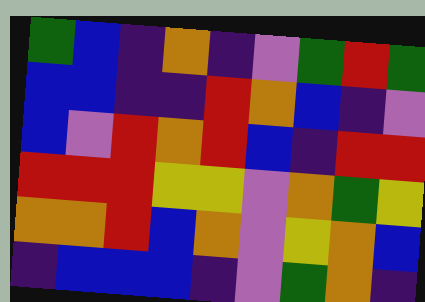[["green", "blue", "indigo", "orange", "indigo", "violet", "green", "red", "green"], ["blue", "blue", "indigo", "indigo", "red", "orange", "blue", "indigo", "violet"], ["blue", "violet", "red", "orange", "red", "blue", "indigo", "red", "red"], ["red", "red", "red", "yellow", "yellow", "violet", "orange", "green", "yellow"], ["orange", "orange", "red", "blue", "orange", "violet", "yellow", "orange", "blue"], ["indigo", "blue", "blue", "blue", "indigo", "violet", "green", "orange", "indigo"]]